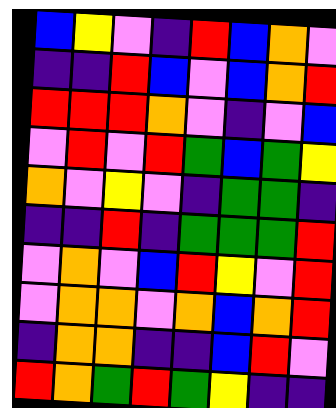[["blue", "yellow", "violet", "indigo", "red", "blue", "orange", "violet"], ["indigo", "indigo", "red", "blue", "violet", "blue", "orange", "red"], ["red", "red", "red", "orange", "violet", "indigo", "violet", "blue"], ["violet", "red", "violet", "red", "green", "blue", "green", "yellow"], ["orange", "violet", "yellow", "violet", "indigo", "green", "green", "indigo"], ["indigo", "indigo", "red", "indigo", "green", "green", "green", "red"], ["violet", "orange", "violet", "blue", "red", "yellow", "violet", "red"], ["violet", "orange", "orange", "violet", "orange", "blue", "orange", "red"], ["indigo", "orange", "orange", "indigo", "indigo", "blue", "red", "violet"], ["red", "orange", "green", "red", "green", "yellow", "indigo", "indigo"]]